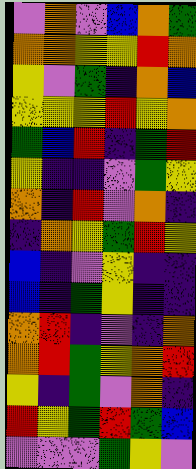[["violet", "orange", "violet", "blue", "orange", "green"], ["orange", "orange", "yellow", "yellow", "red", "orange"], ["yellow", "violet", "green", "indigo", "orange", "blue"], ["yellow", "yellow", "yellow", "red", "yellow", "orange"], ["green", "blue", "red", "indigo", "green", "red"], ["yellow", "indigo", "indigo", "violet", "green", "yellow"], ["orange", "indigo", "red", "violet", "orange", "indigo"], ["indigo", "orange", "yellow", "green", "red", "yellow"], ["blue", "indigo", "violet", "yellow", "indigo", "indigo"], ["blue", "indigo", "green", "yellow", "indigo", "indigo"], ["orange", "red", "indigo", "violet", "indigo", "orange"], ["orange", "red", "green", "yellow", "orange", "red"], ["yellow", "indigo", "green", "violet", "orange", "indigo"], ["red", "yellow", "green", "red", "green", "blue"], ["violet", "violet", "violet", "green", "yellow", "violet"]]